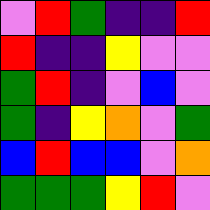[["violet", "red", "green", "indigo", "indigo", "red"], ["red", "indigo", "indigo", "yellow", "violet", "violet"], ["green", "red", "indigo", "violet", "blue", "violet"], ["green", "indigo", "yellow", "orange", "violet", "green"], ["blue", "red", "blue", "blue", "violet", "orange"], ["green", "green", "green", "yellow", "red", "violet"]]